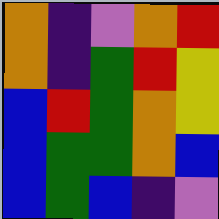[["orange", "indigo", "violet", "orange", "red"], ["orange", "indigo", "green", "red", "yellow"], ["blue", "red", "green", "orange", "yellow"], ["blue", "green", "green", "orange", "blue"], ["blue", "green", "blue", "indigo", "violet"]]